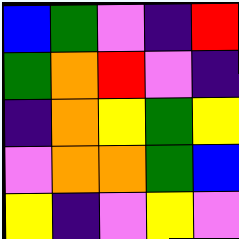[["blue", "green", "violet", "indigo", "red"], ["green", "orange", "red", "violet", "indigo"], ["indigo", "orange", "yellow", "green", "yellow"], ["violet", "orange", "orange", "green", "blue"], ["yellow", "indigo", "violet", "yellow", "violet"]]